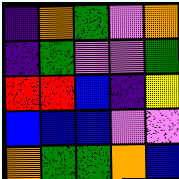[["indigo", "orange", "green", "violet", "orange"], ["indigo", "green", "violet", "violet", "green"], ["red", "red", "blue", "indigo", "yellow"], ["blue", "blue", "blue", "violet", "violet"], ["orange", "green", "green", "orange", "blue"]]